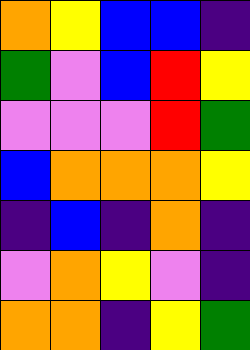[["orange", "yellow", "blue", "blue", "indigo"], ["green", "violet", "blue", "red", "yellow"], ["violet", "violet", "violet", "red", "green"], ["blue", "orange", "orange", "orange", "yellow"], ["indigo", "blue", "indigo", "orange", "indigo"], ["violet", "orange", "yellow", "violet", "indigo"], ["orange", "orange", "indigo", "yellow", "green"]]